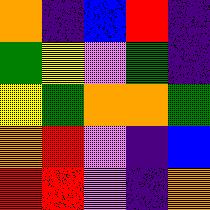[["orange", "indigo", "blue", "red", "indigo"], ["green", "yellow", "violet", "green", "indigo"], ["yellow", "green", "orange", "orange", "green"], ["orange", "red", "violet", "indigo", "blue"], ["red", "red", "violet", "indigo", "orange"]]